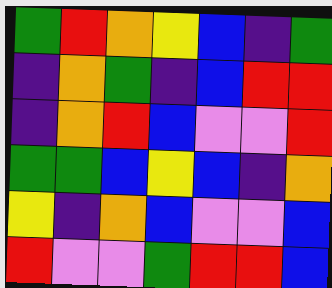[["green", "red", "orange", "yellow", "blue", "indigo", "green"], ["indigo", "orange", "green", "indigo", "blue", "red", "red"], ["indigo", "orange", "red", "blue", "violet", "violet", "red"], ["green", "green", "blue", "yellow", "blue", "indigo", "orange"], ["yellow", "indigo", "orange", "blue", "violet", "violet", "blue"], ["red", "violet", "violet", "green", "red", "red", "blue"]]